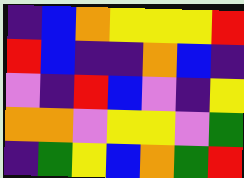[["indigo", "blue", "orange", "yellow", "yellow", "yellow", "red"], ["red", "blue", "indigo", "indigo", "orange", "blue", "indigo"], ["violet", "indigo", "red", "blue", "violet", "indigo", "yellow"], ["orange", "orange", "violet", "yellow", "yellow", "violet", "green"], ["indigo", "green", "yellow", "blue", "orange", "green", "red"]]